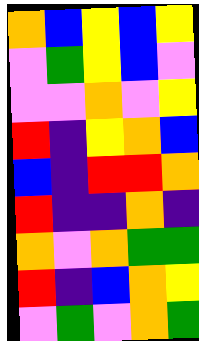[["orange", "blue", "yellow", "blue", "yellow"], ["violet", "green", "yellow", "blue", "violet"], ["violet", "violet", "orange", "violet", "yellow"], ["red", "indigo", "yellow", "orange", "blue"], ["blue", "indigo", "red", "red", "orange"], ["red", "indigo", "indigo", "orange", "indigo"], ["orange", "violet", "orange", "green", "green"], ["red", "indigo", "blue", "orange", "yellow"], ["violet", "green", "violet", "orange", "green"]]